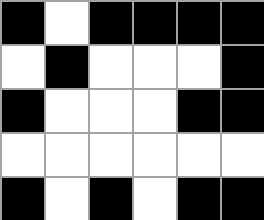[["black", "white", "black", "black", "black", "black"], ["white", "black", "white", "white", "white", "black"], ["black", "white", "white", "white", "black", "black"], ["white", "white", "white", "white", "white", "white"], ["black", "white", "black", "white", "black", "black"]]